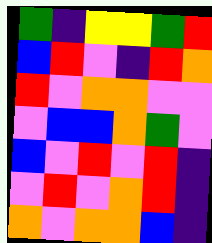[["green", "indigo", "yellow", "yellow", "green", "red"], ["blue", "red", "violet", "indigo", "red", "orange"], ["red", "violet", "orange", "orange", "violet", "violet"], ["violet", "blue", "blue", "orange", "green", "violet"], ["blue", "violet", "red", "violet", "red", "indigo"], ["violet", "red", "violet", "orange", "red", "indigo"], ["orange", "violet", "orange", "orange", "blue", "indigo"]]